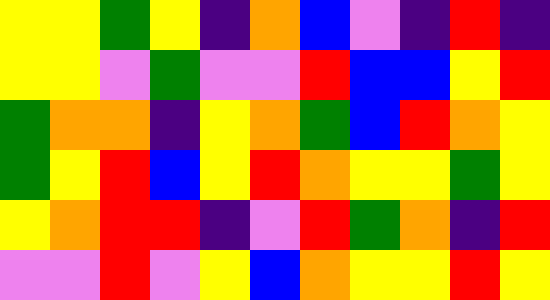[["yellow", "yellow", "green", "yellow", "indigo", "orange", "blue", "violet", "indigo", "red", "indigo"], ["yellow", "yellow", "violet", "green", "violet", "violet", "red", "blue", "blue", "yellow", "red"], ["green", "orange", "orange", "indigo", "yellow", "orange", "green", "blue", "red", "orange", "yellow"], ["green", "yellow", "red", "blue", "yellow", "red", "orange", "yellow", "yellow", "green", "yellow"], ["yellow", "orange", "red", "red", "indigo", "violet", "red", "green", "orange", "indigo", "red"], ["violet", "violet", "red", "violet", "yellow", "blue", "orange", "yellow", "yellow", "red", "yellow"]]